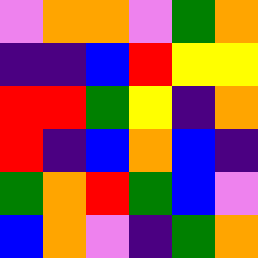[["violet", "orange", "orange", "violet", "green", "orange"], ["indigo", "indigo", "blue", "red", "yellow", "yellow"], ["red", "red", "green", "yellow", "indigo", "orange"], ["red", "indigo", "blue", "orange", "blue", "indigo"], ["green", "orange", "red", "green", "blue", "violet"], ["blue", "orange", "violet", "indigo", "green", "orange"]]